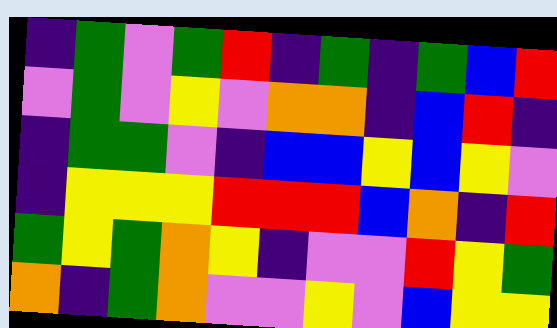[["indigo", "green", "violet", "green", "red", "indigo", "green", "indigo", "green", "blue", "red"], ["violet", "green", "violet", "yellow", "violet", "orange", "orange", "indigo", "blue", "red", "indigo"], ["indigo", "green", "green", "violet", "indigo", "blue", "blue", "yellow", "blue", "yellow", "violet"], ["indigo", "yellow", "yellow", "yellow", "red", "red", "red", "blue", "orange", "indigo", "red"], ["green", "yellow", "green", "orange", "yellow", "indigo", "violet", "violet", "red", "yellow", "green"], ["orange", "indigo", "green", "orange", "violet", "violet", "yellow", "violet", "blue", "yellow", "yellow"]]